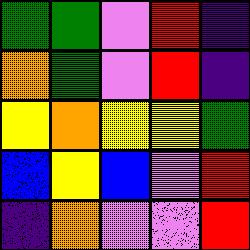[["green", "green", "violet", "red", "indigo"], ["orange", "green", "violet", "red", "indigo"], ["yellow", "orange", "yellow", "yellow", "green"], ["blue", "yellow", "blue", "violet", "red"], ["indigo", "orange", "violet", "violet", "red"]]